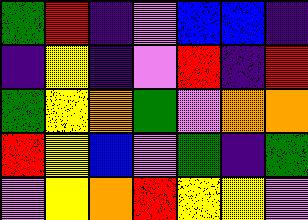[["green", "red", "indigo", "violet", "blue", "blue", "indigo"], ["indigo", "yellow", "indigo", "violet", "red", "indigo", "red"], ["green", "yellow", "orange", "green", "violet", "orange", "orange"], ["red", "yellow", "blue", "violet", "green", "indigo", "green"], ["violet", "yellow", "orange", "red", "yellow", "yellow", "violet"]]